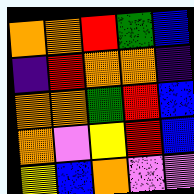[["orange", "orange", "red", "green", "blue"], ["indigo", "red", "orange", "orange", "indigo"], ["orange", "orange", "green", "red", "blue"], ["orange", "violet", "yellow", "red", "blue"], ["yellow", "blue", "orange", "violet", "violet"]]